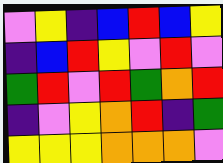[["violet", "yellow", "indigo", "blue", "red", "blue", "yellow"], ["indigo", "blue", "red", "yellow", "violet", "red", "violet"], ["green", "red", "violet", "red", "green", "orange", "red"], ["indigo", "violet", "yellow", "orange", "red", "indigo", "green"], ["yellow", "yellow", "yellow", "orange", "orange", "orange", "violet"]]